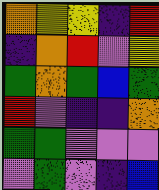[["orange", "yellow", "yellow", "indigo", "red"], ["indigo", "orange", "red", "violet", "yellow"], ["green", "orange", "green", "blue", "green"], ["red", "violet", "indigo", "indigo", "orange"], ["green", "green", "violet", "violet", "violet"], ["violet", "green", "violet", "indigo", "blue"]]